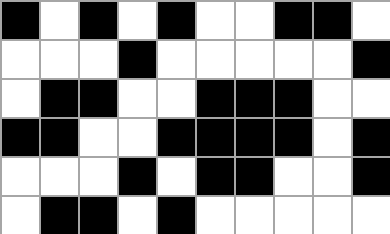[["black", "white", "black", "white", "black", "white", "white", "black", "black", "white"], ["white", "white", "white", "black", "white", "white", "white", "white", "white", "black"], ["white", "black", "black", "white", "white", "black", "black", "black", "white", "white"], ["black", "black", "white", "white", "black", "black", "black", "black", "white", "black"], ["white", "white", "white", "black", "white", "black", "black", "white", "white", "black"], ["white", "black", "black", "white", "black", "white", "white", "white", "white", "white"]]